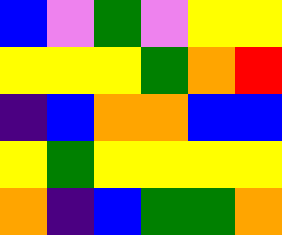[["blue", "violet", "green", "violet", "yellow", "yellow"], ["yellow", "yellow", "yellow", "green", "orange", "red"], ["indigo", "blue", "orange", "orange", "blue", "blue"], ["yellow", "green", "yellow", "yellow", "yellow", "yellow"], ["orange", "indigo", "blue", "green", "green", "orange"]]